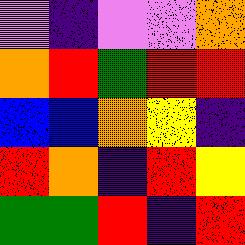[["violet", "indigo", "violet", "violet", "orange"], ["orange", "red", "green", "red", "red"], ["blue", "blue", "orange", "yellow", "indigo"], ["red", "orange", "indigo", "red", "yellow"], ["green", "green", "red", "indigo", "red"]]